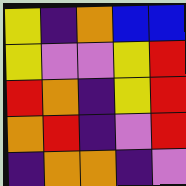[["yellow", "indigo", "orange", "blue", "blue"], ["yellow", "violet", "violet", "yellow", "red"], ["red", "orange", "indigo", "yellow", "red"], ["orange", "red", "indigo", "violet", "red"], ["indigo", "orange", "orange", "indigo", "violet"]]